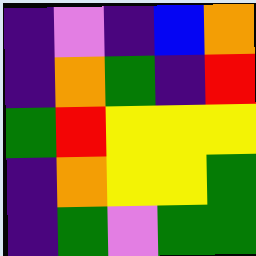[["indigo", "violet", "indigo", "blue", "orange"], ["indigo", "orange", "green", "indigo", "red"], ["green", "red", "yellow", "yellow", "yellow"], ["indigo", "orange", "yellow", "yellow", "green"], ["indigo", "green", "violet", "green", "green"]]